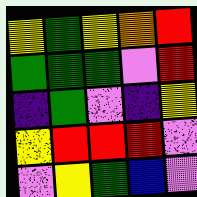[["yellow", "green", "yellow", "orange", "red"], ["green", "green", "green", "violet", "red"], ["indigo", "green", "violet", "indigo", "yellow"], ["yellow", "red", "red", "red", "violet"], ["violet", "yellow", "green", "blue", "violet"]]